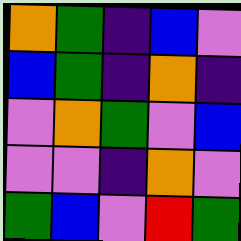[["orange", "green", "indigo", "blue", "violet"], ["blue", "green", "indigo", "orange", "indigo"], ["violet", "orange", "green", "violet", "blue"], ["violet", "violet", "indigo", "orange", "violet"], ["green", "blue", "violet", "red", "green"]]